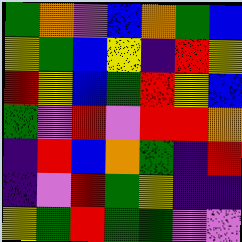[["green", "orange", "violet", "blue", "orange", "green", "blue"], ["yellow", "green", "blue", "yellow", "indigo", "red", "yellow"], ["red", "yellow", "blue", "green", "red", "yellow", "blue"], ["green", "violet", "red", "violet", "red", "red", "orange"], ["indigo", "red", "blue", "orange", "green", "indigo", "red"], ["indigo", "violet", "red", "green", "yellow", "indigo", "indigo"], ["yellow", "green", "red", "green", "green", "violet", "violet"]]